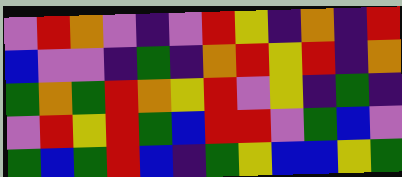[["violet", "red", "orange", "violet", "indigo", "violet", "red", "yellow", "indigo", "orange", "indigo", "red"], ["blue", "violet", "violet", "indigo", "green", "indigo", "orange", "red", "yellow", "red", "indigo", "orange"], ["green", "orange", "green", "red", "orange", "yellow", "red", "violet", "yellow", "indigo", "green", "indigo"], ["violet", "red", "yellow", "red", "green", "blue", "red", "red", "violet", "green", "blue", "violet"], ["green", "blue", "green", "red", "blue", "indigo", "green", "yellow", "blue", "blue", "yellow", "green"]]